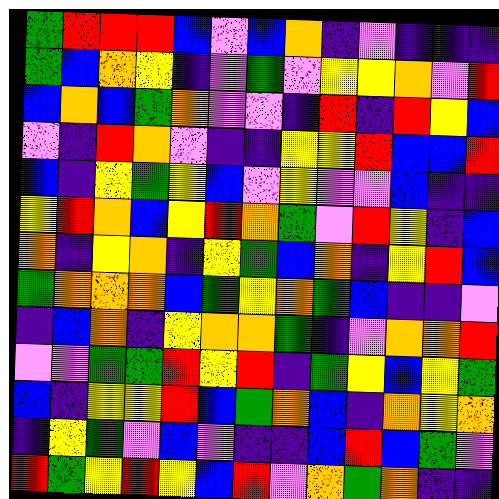[["green", "red", "red", "red", "blue", "violet", "blue", "orange", "indigo", "violet", "indigo", "indigo", "indigo"], ["green", "blue", "orange", "yellow", "indigo", "violet", "green", "violet", "yellow", "yellow", "orange", "violet", "red"], ["blue", "orange", "blue", "green", "orange", "violet", "violet", "indigo", "red", "indigo", "red", "yellow", "blue"], ["violet", "indigo", "red", "orange", "violet", "indigo", "indigo", "yellow", "yellow", "red", "blue", "blue", "red"], ["blue", "indigo", "yellow", "green", "yellow", "blue", "violet", "yellow", "violet", "violet", "blue", "indigo", "indigo"], ["yellow", "red", "orange", "blue", "yellow", "red", "orange", "green", "violet", "red", "yellow", "indigo", "blue"], ["orange", "indigo", "yellow", "orange", "indigo", "yellow", "green", "blue", "orange", "indigo", "yellow", "red", "blue"], ["green", "orange", "orange", "orange", "blue", "green", "yellow", "orange", "green", "blue", "indigo", "indigo", "violet"], ["indigo", "blue", "orange", "indigo", "yellow", "orange", "orange", "green", "indigo", "violet", "orange", "orange", "red"], ["violet", "violet", "green", "green", "red", "yellow", "red", "indigo", "green", "yellow", "blue", "yellow", "green"], ["blue", "indigo", "yellow", "yellow", "red", "blue", "green", "orange", "blue", "indigo", "orange", "yellow", "orange"], ["indigo", "yellow", "green", "violet", "blue", "violet", "indigo", "indigo", "blue", "red", "blue", "green", "violet"], ["red", "green", "yellow", "red", "yellow", "blue", "red", "violet", "orange", "green", "orange", "indigo", "indigo"]]